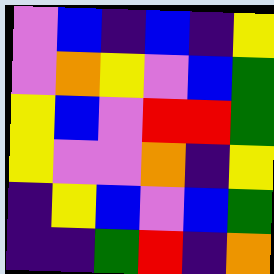[["violet", "blue", "indigo", "blue", "indigo", "yellow"], ["violet", "orange", "yellow", "violet", "blue", "green"], ["yellow", "blue", "violet", "red", "red", "green"], ["yellow", "violet", "violet", "orange", "indigo", "yellow"], ["indigo", "yellow", "blue", "violet", "blue", "green"], ["indigo", "indigo", "green", "red", "indigo", "orange"]]